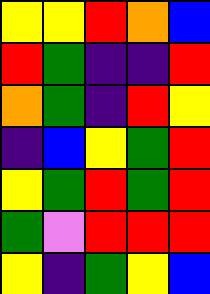[["yellow", "yellow", "red", "orange", "blue"], ["red", "green", "indigo", "indigo", "red"], ["orange", "green", "indigo", "red", "yellow"], ["indigo", "blue", "yellow", "green", "red"], ["yellow", "green", "red", "green", "red"], ["green", "violet", "red", "red", "red"], ["yellow", "indigo", "green", "yellow", "blue"]]